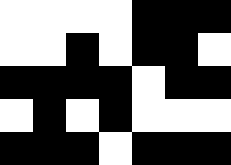[["white", "white", "white", "white", "black", "black", "black"], ["white", "white", "black", "white", "black", "black", "white"], ["black", "black", "black", "black", "white", "black", "black"], ["white", "black", "white", "black", "white", "white", "white"], ["black", "black", "black", "white", "black", "black", "black"]]